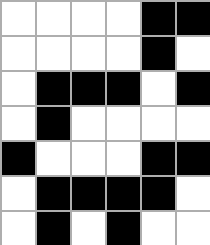[["white", "white", "white", "white", "black", "black"], ["white", "white", "white", "white", "black", "white"], ["white", "black", "black", "black", "white", "black"], ["white", "black", "white", "white", "white", "white"], ["black", "white", "white", "white", "black", "black"], ["white", "black", "black", "black", "black", "white"], ["white", "black", "white", "black", "white", "white"]]